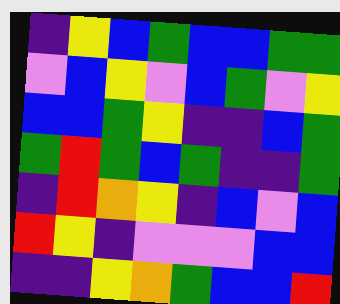[["indigo", "yellow", "blue", "green", "blue", "blue", "green", "green"], ["violet", "blue", "yellow", "violet", "blue", "green", "violet", "yellow"], ["blue", "blue", "green", "yellow", "indigo", "indigo", "blue", "green"], ["green", "red", "green", "blue", "green", "indigo", "indigo", "green"], ["indigo", "red", "orange", "yellow", "indigo", "blue", "violet", "blue"], ["red", "yellow", "indigo", "violet", "violet", "violet", "blue", "blue"], ["indigo", "indigo", "yellow", "orange", "green", "blue", "blue", "red"]]